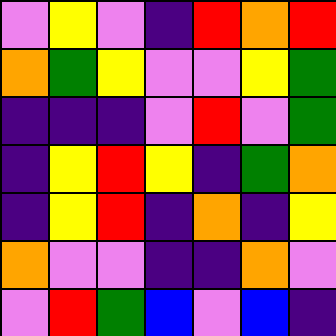[["violet", "yellow", "violet", "indigo", "red", "orange", "red"], ["orange", "green", "yellow", "violet", "violet", "yellow", "green"], ["indigo", "indigo", "indigo", "violet", "red", "violet", "green"], ["indigo", "yellow", "red", "yellow", "indigo", "green", "orange"], ["indigo", "yellow", "red", "indigo", "orange", "indigo", "yellow"], ["orange", "violet", "violet", "indigo", "indigo", "orange", "violet"], ["violet", "red", "green", "blue", "violet", "blue", "indigo"]]